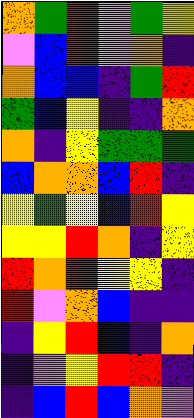[["orange", "green", "red", "violet", "green", "yellow"], ["violet", "blue", "red", "violet", "orange", "indigo"], ["orange", "blue", "blue", "indigo", "green", "red"], ["green", "blue", "yellow", "indigo", "indigo", "orange"], ["orange", "indigo", "yellow", "green", "green", "green"], ["blue", "orange", "orange", "blue", "red", "indigo"], ["yellow", "green", "yellow", "blue", "red", "yellow"], ["yellow", "yellow", "red", "orange", "indigo", "yellow"], ["red", "orange", "red", "yellow", "yellow", "indigo"], ["red", "violet", "orange", "blue", "indigo", "indigo"], ["indigo", "yellow", "red", "blue", "indigo", "orange"], ["indigo", "violet", "yellow", "red", "red", "indigo"], ["indigo", "blue", "red", "blue", "orange", "violet"]]